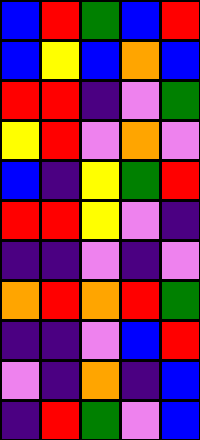[["blue", "red", "green", "blue", "red"], ["blue", "yellow", "blue", "orange", "blue"], ["red", "red", "indigo", "violet", "green"], ["yellow", "red", "violet", "orange", "violet"], ["blue", "indigo", "yellow", "green", "red"], ["red", "red", "yellow", "violet", "indigo"], ["indigo", "indigo", "violet", "indigo", "violet"], ["orange", "red", "orange", "red", "green"], ["indigo", "indigo", "violet", "blue", "red"], ["violet", "indigo", "orange", "indigo", "blue"], ["indigo", "red", "green", "violet", "blue"]]